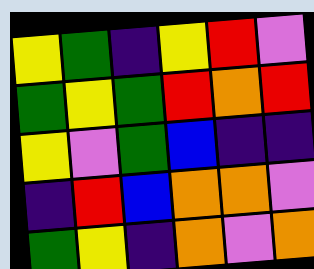[["yellow", "green", "indigo", "yellow", "red", "violet"], ["green", "yellow", "green", "red", "orange", "red"], ["yellow", "violet", "green", "blue", "indigo", "indigo"], ["indigo", "red", "blue", "orange", "orange", "violet"], ["green", "yellow", "indigo", "orange", "violet", "orange"]]